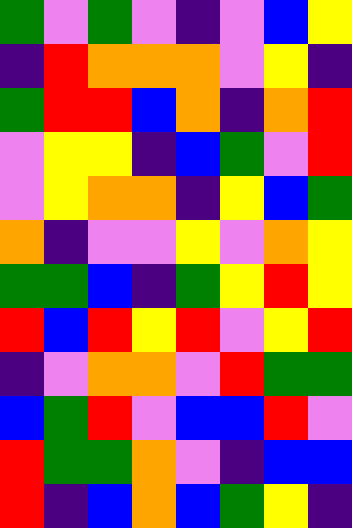[["green", "violet", "green", "violet", "indigo", "violet", "blue", "yellow"], ["indigo", "red", "orange", "orange", "orange", "violet", "yellow", "indigo"], ["green", "red", "red", "blue", "orange", "indigo", "orange", "red"], ["violet", "yellow", "yellow", "indigo", "blue", "green", "violet", "red"], ["violet", "yellow", "orange", "orange", "indigo", "yellow", "blue", "green"], ["orange", "indigo", "violet", "violet", "yellow", "violet", "orange", "yellow"], ["green", "green", "blue", "indigo", "green", "yellow", "red", "yellow"], ["red", "blue", "red", "yellow", "red", "violet", "yellow", "red"], ["indigo", "violet", "orange", "orange", "violet", "red", "green", "green"], ["blue", "green", "red", "violet", "blue", "blue", "red", "violet"], ["red", "green", "green", "orange", "violet", "indigo", "blue", "blue"], ["red", "indigo", "blue", "orange", "blue", "green", "yellow", "indigo"]]